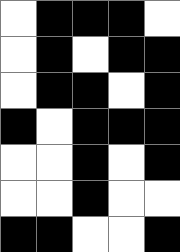[["white", "black", "black", "black", "white"], ["white", "black", "white", "black", "black"], ["white", "black", "black", "white", "black"], ["black", "white", "black", "black", "black"], ["white", "white", "black", "white", "black"], ["white", "white", "black", "white", "white"], ["black", "black", "white", "white", "black"]]